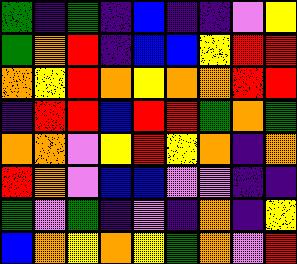[["green", "indigo", "green", "indigo", "blue", "indigo", "indigo", "violet", "yellow"], ["green", "orange", "red", "indigo", "blue", "blue", "yellow", "red", "red"], ["orange", "yellow", "red", "orange", "yellow", "orange", "orange", "red", "red"], ["indigo", "red", "red", "blue", "red", "red", "green", "orange", "green"], ["orange", "orange", "violet", "yellow", "red", "yellow", "orange", "indigo", "orange"], ["red", "orange", "violet", "blue", "blue", "violet", "violet", "indigo", "indigo"], ["green", "violet", "green", "indigo", "violet", "indigo", "orange", "indigo", "yellow"], ["blue", "orange", "yellow", "orange", "yellow", "green", "orange", "violet", "red"]]